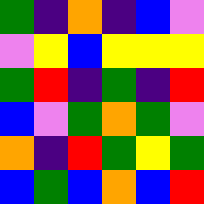[["green", "indigo", "orange", "indigo", "blue", "violet"], ["violet", "yellow", "blue", "yellow", "yellow", "yellow"], ["green", "red", "indigo", "green", "indigo", "red"], ["blue", "violet", "green", "orange", "green", "violet"], ["orange", "indigo", "red", "green", "yellow", "green"], ["blue", "green", "blue", "orange", "blue", "red"]]